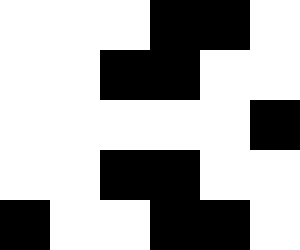[["white", "white", "white", "black", "black", "white"], ["white", "white", "black", "black", "white", "white"], ["white", "white", "white", "white", "white", "black"], ["white", "white", "black", "black", "white", "white"], ["black", "white", "white", "black", "black", "white"]]